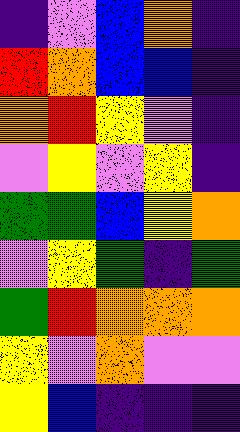[["indigo", "violet", "blue", "orange", "indigo"], ["red", "orange", "blue", "blue", "indigo"], ["orange", "red", "yellow", "violet", "indigo"], ["violet", "yellow", "violet", "yellow", "indigo"], ["green", "green", "blue", "yellow", "orange"], ["violet", "yellow", "green", "indigo", "green"], ["green", "red", "orange", "orange", "orange"], ["yellow", "violet", "orange", "violet", "violet"], ["yellow", "blue", "indigo", "indigo", "indigo"]]